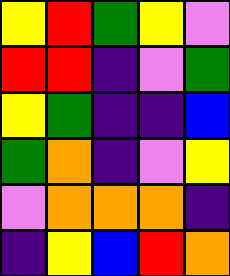[["yellow", "red", "green", "yellow", "violet"], ["red", "red", "indigo", "violet", "green"], ["yellow", "green", "indigo", "indigo", "blue"], ["green", "orange", "indigo", "violet", "yellow"], ["violet", "orange", "orange", "orange", "indigo"], ["indigo", "yellow", "blue", "red", "orange"]]